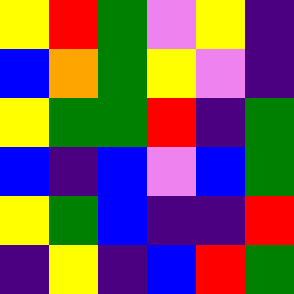[["yellow", "red", "green", "violet", "yellow", "indigo"], ["blue", "orange", "green", "yellow", "violet", "indigo"], ["yellow", "green", "green", "red", "indigo", "green"], ["blue", "indigo", "blue", "violet", "blue", "green"], ["yellow", "green", "blue", "indigo", "indigo", "red"], ["indigo", "yellow", "indigo", "blue", "red", "green"]]